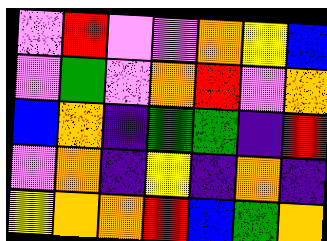[["violet", "red", "violet", "violet", "orange", "yellow", "blue"], ["violet", "green", "violet", "orange", "red", "violet", "orange"], ["blue", "orange", "indigo", "green", "green", "indigo", "red"], ["violet", "orange", "indigo", "yellow", "indigo", "orange", "indigo"], ["yellow", "orange", "orange", "red", "blue", "green", "orange"]]